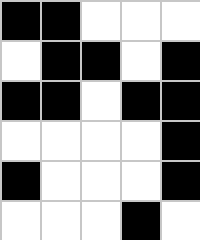[["black", "black", "white", "white", "white"], ["white", "black", "black", "white", "black"], ["black", "black", "white", "black", "black"], ["white", "white", "white", "white", "black"], ["black", "white", "white", "white", "black"], ["white", "white", "white", "black", "white"]]